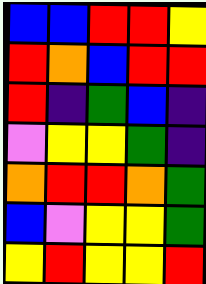[["blue", "blue", "red", "red", "yellow"], ["red", "orange", "blue", "red", "red"], ["red", "indigo", "green", "blue", "indigo"], ["violet", "yellow", "yellow", "green", "indigo"], ["orange", "red", "red", "orange", "green"], ["blue", "violet", "yellow", "yellow", "green"], ["yellow", "red", "yellow", "yellow", "red"]]